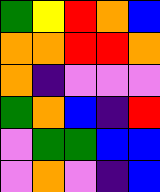[["green", "yellow", "red", "orange", "blue"], ["orange", "orange", "red", "red", "orange"], ["orange", "indigo", "violet", "violet", "violet"], ["green", "orange", "blue", "indigo", "red"], ["violet", "green", "green", "blue", "blue"], ["violet", "orange", "violet", "indigo", "blue"]]